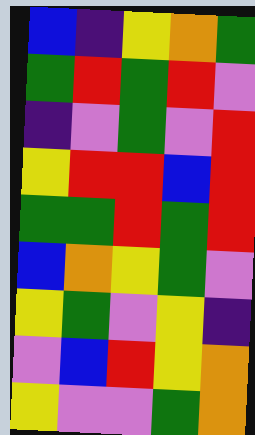[["blue", "indigo", "yellow", "orange", "green"], ["green", "red", "green", "red", "violet"], ["indigo", "violet", "green", "violet", "red"], ["yellow", "red", "red", "blue", "red"], ["green", "green", "red", "green", "red"], ["blue", "orange", "yellow", "green", "violet"], ["yellow", "green", "violet", "yellow", "indigo"], ["violet", "blue", "red", "yellow", "orange"], ["yellow", "violet", "violet", "green", "orange"]]